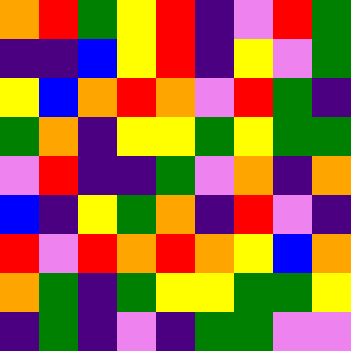[["orange", "red", "green", "yellow", "red", "indigo", "violet", "red", "green"], ["indigo", "indigo", "blue", "yellow", "red", "indigo", "yellow", "violet", "green"], ["yellow", "blue", "orange", "red", "orange", "violet", "red", "green", "indigo"], ["green", "orange", "indigo", "yellow", "yellow", "green", "yellow", "green", "green"], ["violet", "red", "indigo", "indigo", "green", "violet", "orange", "indigo", "orange"], ["blue", "indigo", "yellow", "green", "orange", "indigo", "red", "violet", "indigo"], ["red", "violet", "red", "orange", "red", "orange", "yellow", "blue", "orange"], ["orange", "green", "indigo", "green", "yellow", "yellow", "green", "green", "yellow"], ["indigo", "green", "indigo", "violet", "indigo", "green", "green", "violet", "violet"]]